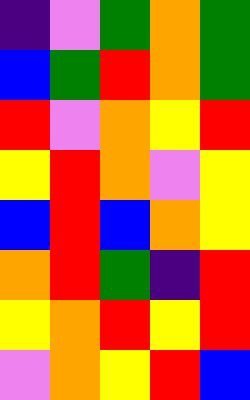[["indigo", "violet", "green", "orange", "green"], ["blue", "green", "red", "orange", "green"], ["red", "violet", "orange", "yellow", "red"], ["yellow", "red", "orange", "violet", "yellow"], ["blue", "red", "blue", "orange", "yellow"], ["orange", "red", "green", "indigo", "red"], ["yellow", "orange", "red", "yellow", "red"], ["violet", "orange", "yellow", "red", "blue"]]